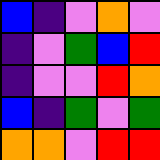[["blue", "indigo", "violet", "orange", "violet"], ["indigo", "violet", "green", "blue", "red"], ["indigo", "violet", "violet", "red", "orange"], ["blue", "indigo", "green", "violet", "green"], ["orange", "orange", "violet", "red", "red"]]